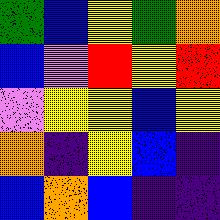[["green", "blue", "yellow", "green", "orange"], ["blue", "violet", "red", "yellow", "red"], ["violet", "yellow", "yellow", "blue", "yellow"], ["orange", "indigo", "yellow", "blue", "indigo"], ["blue", "orange", "blue", "indigo", "indigo"]]